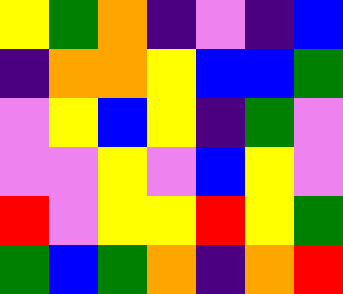[["yellow", "green", "orange", "indigo", "violet", "indigo", "blue"], ["indigo", "orange", "orange", "yellow", "blue", "blue", "green"], ["violet", "yellow", "blue", "yellow", "indigo", "green", "violet"], ["violet", "violet", "yellow", "violet", "blue", "yellow", "violet"], ["red", "violet", "yellow", "yellow", "red", "yellow", "green"], ["green", "blue", "green", "orange", "indigo", "orange", "red"]]